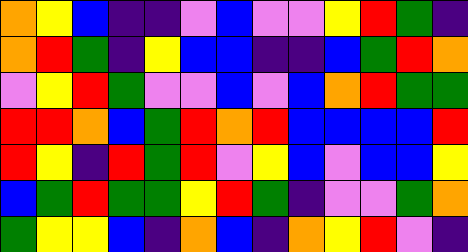[["orange", "yellow", "blue", "indigo", "indigo", "violet", "blue", "violet", "violet", "yellow", "red", "green", "indigo"], ["orange", "red", "green", "indigo", "yellow", "blue", "blue", "indigo", "indigo", "blue", "green", "red", "orange"], ["violet", "yellow", "red", "green", "violet", "violet", "blue", "violet", "blue", "orange", "red", "green", "green"], ["red", "red", "orange", "blue", "green", "red", "orange", "red", "blue", "blue", "blue", "blue", "red"], ["red", "yellow", "indigo", "red", "green", "red", "violet", "yellow", "blue", "violet", "blue", "blue", "yellow"], ["blue", "green", "red", "green", "green", "yellow", "red", "green", "indigo", "violet", "violet", "green", "orange"], ["green", "yellow", "yellow", "blue", "indigo", "orange", "blue", "indigo", "orange", "yellow", "red", "violet", "indigo"]]